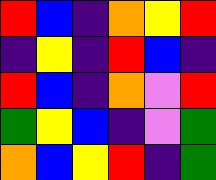[["red", "blue", "indigo", "orange", "yellow", "red"], ["indigo", "yellow", "indigo", "red", "blue", "indigo"], ["red", "blue", "indigo", "orange", "violet", "red"], ["green", "yellow", "blue", "indigo", "violet", "green"], ["orange", "blue", "yellow", "red", "indigo", "green"]]